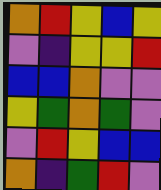[["orange", "red", "yellow", "blue", "yellow"], ["violet", "indigo", "yellow", "yellow", "red"], ["blue", "blue", "orange", "violet", "violet"], ["yellow", "green", "orange", "green", "violet"], ["violet", "red", "yellow", "blue", "blue"], ["orange", "indigo", "green", "red", "violet"]]